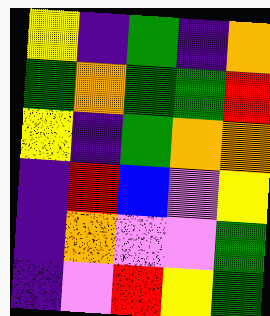[["yellow", "indigo", "green", "indigo", "orange"], ["green", "orange", "green", "green", "red"], ["yellow", "indigo", "green", "orange", "orange"], ["indigo", "red", "blue", "violet", "yellow"], ["indigo", "orange", "violet", "violet", "green"], ["indigo", "violet", "red", "yellow", "green"]]